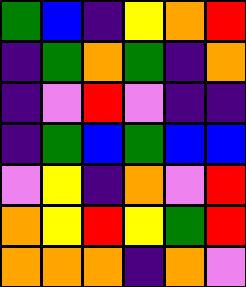[["green", "blue", "indigo", "yellow", "orange", "red"], ["indigo", "green", "orange", "green", "indigo", "orange"], ["indigo", "violet", "red", "violet", "indigo", "indigo"], ["indigo", "green", "blue", "green", "blue", "blue"], ["violet", "yellow", "indigo", "orange", "violet", "red"], ["orange", "yellow", "red", "yellow", "green", "red"], ["orange", "orange", "orange", "indigo", "orange", "violet"]]